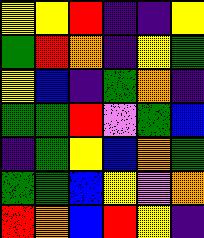[["yellow", "yellow", "red", "indigo", "indigo", "yellow"], ["green", "red", "orange", "indigo", "yellow", "green"], ["yellow", "blue", "indigo", "green", "orange", "indigo"], ["green", "green", "red", "violet", "green", "blue"], ["indigo", "green", "yellow", "blue", "orange", "green"], ["green", "green", "blue", "yellow", "violet", "orange"], ["red", "orange", "blue", "red", "yellow", "indigo"]]